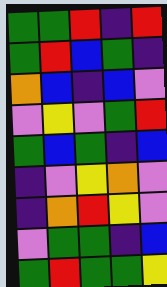[["green", "green", "red", "indigo", "red"], ["green", "red", "blue", "green", "indigo"], ["orange", "blue", "indigo", "blue", "violet"], ["violet", "yellow", "violet", "green", "red"], ["green", "blue", "green", "indigo", "blue"], ["indigo", "violet", "yellow", "orange", "violet"], ["indigo", "orange", "red", "yellow", "violet"], ["violet", "green", "green", "indigo", "blue"], ["green", "red", "green", "green", "yellow"]]